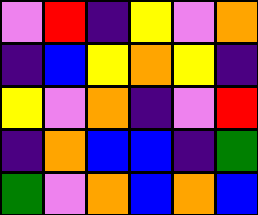[["violet", "red", "indigo", "yellow", "violet", "orange"], ["indigo", "blue", "yellow", "orange", "yellow", "indigo"], ["yellow", "violet", "orange", "indigo", "violet", "red"], ["indigo", "orange", "blue", "blue", "indigo", "green"], ["green", "violet", "orange", "blue", "orange", "blue"]]